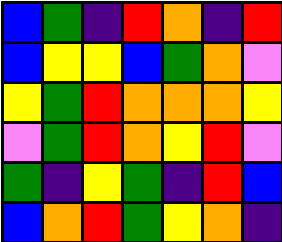[["blue", "green", "indigo", "red", "orange", "indigo", "red"], ["blue", "yellow", "yellow", "blue", "green", "orange", "violet"], ["yellow", "green", "red", "orange", "orange", "orange", "yellow"], ["violet", "green", "red", "orange", "yellow", "red", "violet"], ["green", "indigo", "yellow", "green", "indigo", "red", "blue"], ["blue", "orange", "red", "green", "yellow", "orange", "indigo"]]